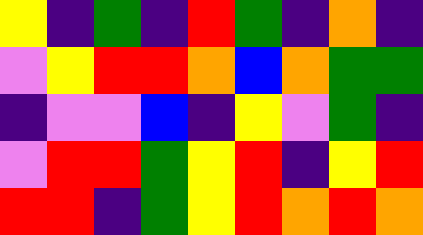[["yellow", "indigo", "green", "indigo", "red", "green", "indigo", "orange", "indigo"], ["violet", "yellow", "red", "red", "orange", "blue", "orange", "green", "green"], ["indigo", "violet", "violet", "blue", "indigo", "yellow", "violet", "green", "indigo"], ["violet", "red", "red", "green", "yellow", "red", "indigo", "yellow", "red"], ["red", "red", "indigo", "green", "yellow", "red", "orange", "red", "orange"]]